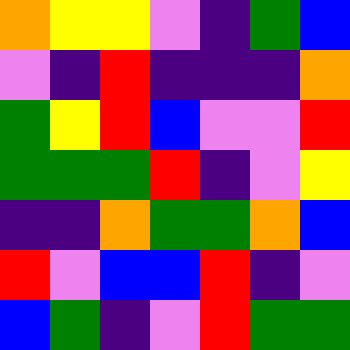[["orange", "yellow", "yellow", "violet", "indigo", "green", "blue"], ["violet", "indigo", "red", "indigo", "indigo", "indigo", "orange"], ["green", "yellow", "red", "blue", "violet", "violet", "red"], ["green", "green", "green", "red", "indigo", "violet", "yellow"], ["indigo", "indigo", "orange", "green", "green", "orange", "blue"], ["red", "violet", "blue", "blue", "red", "indigo", "violet"], ["blue", "green", "indigo", "violet", "red", "green", "green"]]